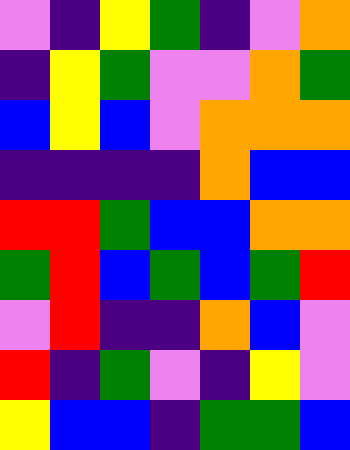[["violet", "indigo", "yellow", "green", "indigo", "violet", "orange"], ["indigo", "yellow", "green", "violet", "violet", "orange", "green"], ["blue", "yellow", "blue", "violet", "orange", "orange", "orange"], ["indigo", "indigo", "indigo", "indigo", "orange", "blue", "blue"], ["red", "red", "green", "blue", "blue", "orange", "orange"], ["green", "red", "blue", "green", "blue", "green", "red"], ["violet", "red", "indigo", "indigo", "orange", "blue", "violet"], ["red", "indigo", "green", "violet", "indigo", "yellow", "violet"], ["yellow", "blue", "blue", "indigo", "green", "green", "blue"]]